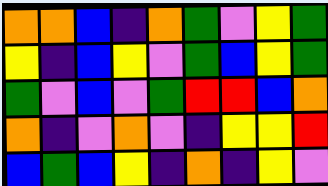[["orange", "orange", "blue", "indigo", "orange", "green", "violet", "yellow", "green"], ["yellow", "indigo", "blue", "yellow", "violet", "green", "blue", "yellow", "green"], ["green", "violet", "blue", "violet", "green", "red", "red", "blue", "orange"], ["orange", "indigo", "violet", "orange", "violet", "indigo", "yellow", "yellow", "red"], ["blue", "green", "blue", "yellow", "indigo", "orange", "indigo", "yellow", "violet"]]